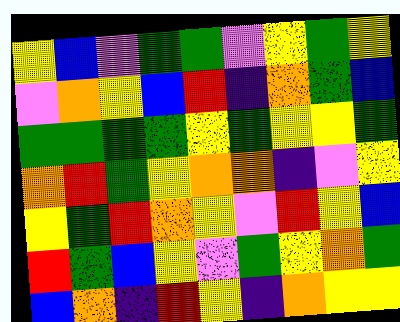[["yellow", "blue", "violet", "green", "green", "violet", "yellow", "green", "yellow"], ["violet", "orange", "yellow", "blue", "red", "indigo", "orange", "green", "blue"], ["green", "green", "green", "green", "yellow", "green", "yellow", "yellow", "green"], ["orange", "red", "green", "yellow", "orange", "orange", "indigo", "violet", "yellow"], ["yellow", "green", "red", "orange", "yellow", "violet", "red", "yellow", "blue"], ["red", "green", "blue", "yellow", "violet", "green", "yellow", "orange", "green"], ["blue", "orange", "indigo", "red", "yellow", "indigo", "orange", "yellow", "yellow"]]